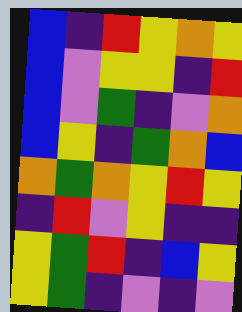[["blue", "indigo", "red", "yellow", "orange", "yellow"], ["blue", "violet", "yellow", "yellow", "indigo", "red"], ["blue", "violet", "green", "indigo", "violet", "orange"], ["blue", "yellow", "indigo", "green", "orange", "blue"], ["orange", "green", "orange", "yellow", "red", "yellow"], ["indigo", "red", "violet", "yellow", "indigo", "indigo"], ["yellow", "green", "red", "indigo", "blue", "yellow"], ["yellow", "green", "indigo", "violet", "indigo", "violet"]]